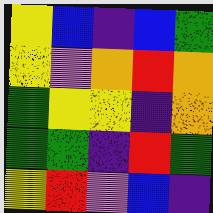[["yellow", "blue", "indigo", "blue", "green"], ["yellow", "violet", "orange", "red", "orange"], ["green", "yellow", "yellow", "indigo", "orange"], ["green", "green", "indigo", "red", "green"], ["yellow", "red", "violet", "blue", "indigo"]]